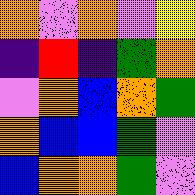[["orange", "violet", "orange", "violet", "yellow"], ["indigo", "red", "indigo", "green", "orange"], ["violet", "orange", "blue", "orange", "green"], ["orange", "blue", "blue", "green", "violet"], ["blue", "orange", "orange", "green", "violet"]]